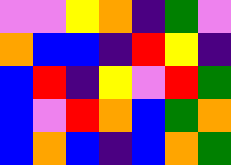[["violet", "violet", "yellow", "orange", "indigo", "green", "violet"], ["orange", "blue", "blue", "indigo", "red", "yellow", "indigo"], ["blue", "red", "indigo", "yellow", "violet", "red", "green"], ["blue", "violet", "red", "orange", "blue", "green", "orange"], ["blue", "orange", "blue", "indigo", "blue", "orange", "green"]]